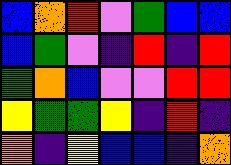[["blue", "orange", "red", "violet", "green", "blue", "blue"], ["blue", "green", "violet", "indigo", "red", "indigo", "red"], ["green", "orange", "blue", "violet", "violet", "red", "red"], ["yellow", "green", "green", "yellow", "indigo", "red", "indigo"], ["orange", "indigo", "yellow", "blue", "blue", "indigo", "orange"]]